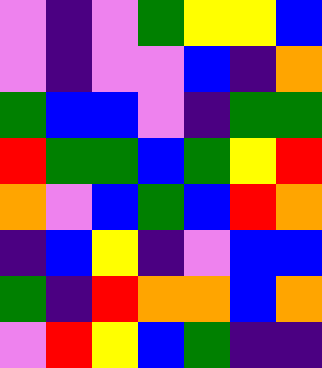[["violet", "indigo", "violet", "green", "yellow", "yellow", "blue"], ["violet", "indigo", "violet", "violet", "blue", "indigo", "orange"], ["green", "blue", "blue", "violet", "indigo", "green", "green"], ["red", "green", "green", "blue", "green", "yellow", "red"], ["orange", "violet", "blue", "green", "blue", "red", "orange"], ["indigo", "blue", "yellow", "indigo", "violet", "blue", "blue"], ["green", "indigo", "red", "orange", "orange", "blue", "orange"], ["violet", "red", "yellow", "blue", "green", "indigo", "indigo"]]